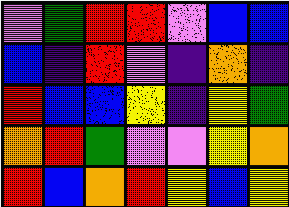[["violet", "green", "red", "red", "violet", "blue", "blue"], ["blue", "indigo", "red", "violet", "indigo", "orange", "indigo"], ["red", "blue", "blue", "yellow", "indigo", "yellow", "green"], ["orange", "red", "green", "violet", "violet", "yellow", "orange"], ["red", "blue", "orange", "red", "yellow", "blue", "yellow"]]